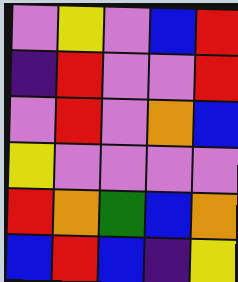[["violet", "yellow", "violet", "blue", "red"], ["indigo", "red", "violet", "violet", "red"], ["violet", "red", "violet", "orange", "blue"], ["yellow", "violet", "violet", "violet", "violet"], ["red", "orange", "green", "blue", "orange"], ["blue", "red", "blue", "indigo", "yellow"]]